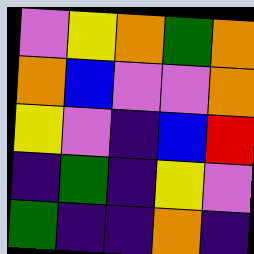[["violet", "yellow", "orange", "green", "orange"], ["orange", "blue", "violet", "violet", "orange"], ["yellow", "violet", "indigo", "blue", "red"], ["indigo", "green", "indigo", "yellow", "violet"], ["green", "indigo", "indigo", "orange", "indigo"]]